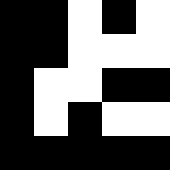[["black", "black", "white", "black", "white"], ["black", "black", "white", "white", "white"], ["black", "white", "white", "black", "black"], ["black", "white", "black", "white", "white"], ["black", "black", "black", "black", "black"]]